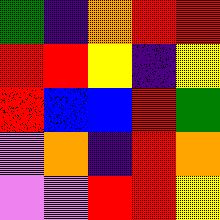[["green", "indigo", "orange", "red", "red"], ["red", "red", "yellow", "indigo", "yellow"], ["red", "blue", "blue", "red", "green"], ["violet", "orange", "indigo", "red", "orange"], ["violet", "violet", "red", "red", "yellow"]]